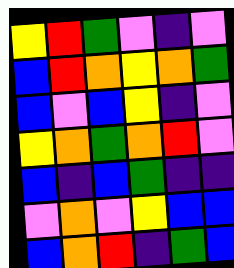[["yellow", "red", "green", "violet", "indigo", "violet"], ["blue", "red", "orange", "yellow", "orange", "green"], ["blue", "violet", "blue", "yellow", "indigo", "violet"], ["yellow", "orange", "green", "orange", "red", "violet"], ["blue", "indigo", "blue", "green", "indigo", "indigo"], ["violet", "orange", "violet", "yellow", "blue", "blue"], ["blue", "orange", "red", "indigo", "green", "blue"]]